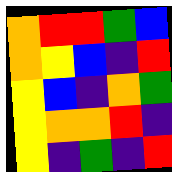[["orange", "red", "red", "green", "blue"], ["orange", "yellow", "blue", "indigo", "red"], ["yellow", "blue", "indigo", "orange", "green"], ["yellow", "orange", "orange", "red", "indigo"], ["yellow", "indigo", "green", "indigo", "red"]]